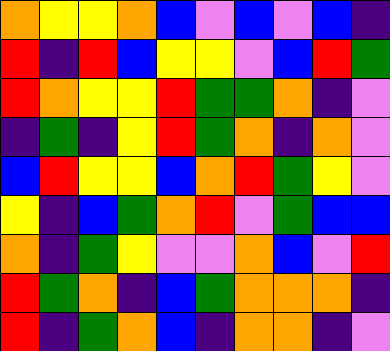[["orange", "yellow", "yellow", "orange", "blue", "violet", "blue", "violet", "blue", "indigo"], ["red", "indigo", "red", "blue", "yellow", "yellow", "violet", "blue", "red", "green"], ["red", "orange", "yellow", "yellow", "red", "green", "green", "orange", "indigo", "violet"], ["indigo", "green", "indigo", "yellow", "red", "green", "orange", "indigo", "orange", "violet"], ["blue", "red", "yellow", "yellow", "blue", "orange", "red", "green", "yellow", "violet"], ["yellow", "indigo", "blue", "green", "orange", "red", "violet", "green", "blue", "blue"], ["orange", "indigo", "green", "yellow", "violet", "violet", "orange", "blue", "violet", "red"], ["red", "green", "orange", "indigo", "blue", "green", "orange", "orange", "orange", "indigo"], ["red", "indigo", "green", "orange", "blue", "indigo", "orange", "orange", "indigo", "violet"]]